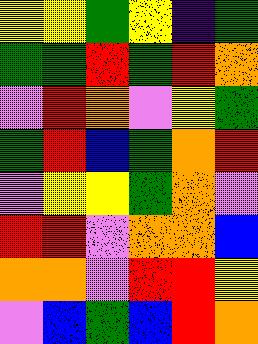[["yellow", "yellow", "green", "yellow", "indigo", "green"], ["green", "green", "red", "green", "red", "orange"], ["violet", "red", "orange", "violet", "yellow", "green"], ["green", "red", "blue", "green", "orange", "red"], ["violet", "yellow", "yellow", "green", "orange", "violet"], ["red", "red", "violet", "orange", "orange", "blue"], ["orange", "orange", "violet", "red", "red", "yellow"], ["violet", "blue", "green", "blue", "red", "orange"]]